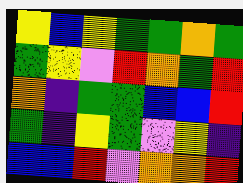[["yellow", "blue", "yellow", "green", "green", "orange", "green"], ["green", "yellow", "violet", "red", "orange", "green", "red"], ["orange", "indigo", "green", "green", "blue", "blue", "red"], ["green", "indigo", "yellow", "green", "violet", "yellow", "indigo"], ["blue", "blue", "red", "violet", "orange", "orange", "red"]]